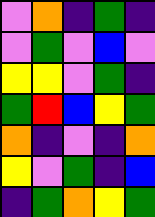[["violet", "orange", "indigo", "green", "indigo"], ["violet", "green", "violet", "blue", "violet"], ["yellow", "yellow", "violet", "green", "indigo"], ["green", "red", "blue", "yellow", "green"], ["orange", "indigo", "violet", "indigo", "orange"], ["yellow", "violet", "green", "indigo", "blue"], ["indigo", "green", "orange", "yellow", "green"]]